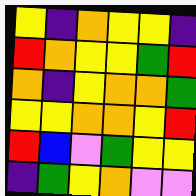[["yellow", "indigo", "orange", "yellow", "yellow", "indigo"], ["red", "orange", "yellow", "yellow", "green", "red"], ["orange", "indigo", "yellow", "orange", "orange", "green"], ["yellow", "yellow", "orange", "orange", "yellow", "red"], ["red", "blue", "violet", "green", "yellow", "yellow"], ["indigo", "green", "yellow", "orange", "violet", "violet"]]